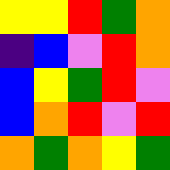[["yellow", "yellow", "red", "green", "orange"], ["indigo", "blue", "violet", "red", "orange"], ["blue", "yellow", "green", "red", "violet"], ["blue", "orange", "red", "violet", "red"], ["orange", "green", "orange", "yellow", "green"]]